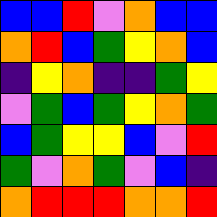[["blue", "blue", "red", "violet", "orange", "blue", "blue"], ["orange", "red", "blue", "green", "yellow", "orange", "blue"], ["indigo", "yellow", "orange", "indigo", "indigo", "green", "yellow"], ["violet", "green", "blue", "green", "yellow", "orange", "green"], ["blue", "green", "yellow", "yellow", "blue", "violet", "red"], ["green", "violet", "orange", "green", "violet", "blue", "indigo"], ["orange", "red", "red", "red", "orange", "orange", "red"]]